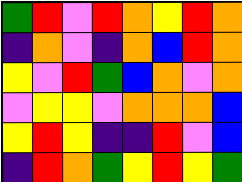[["green", "red", "violet", "red", "orange", "yellow", "red", "orange"], ["indigo", "orange", "violet", "indigo", "orange", "blue", "red", "orange"], ["yellow", "violet", "red", "green", "blue", "orange", "violet", "orange"], ["violet", "yellow", "yellow", "violet", "orange", "orange", "orange", "blue"], ["yellow", "red", "yellow", "indigo", "indigo", "red", "violet", "blue"], ["indigo", "red", "orange", "green", "yellow", "red", "yellow", "green"]]